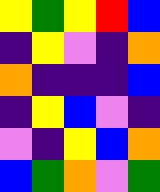[["yellow", "green", "yellow", "red", "blue"], ["indigo", "yellow", "violet", "indigo", "orange"], ["orange", "indigo", "indigo", "indigo", "blue"], ["indigo", "yellow", "blue", "violet", "indigo"], ["violet", "indigo", "yellow", "blue", "orange"], ["blue", "green", "orange", "violet", "green"]]